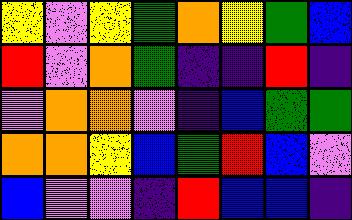[["yellow", "violet", "yellow", "green", "orange", "yellow", "green", "blue"], ["red", "violet", "orange", "green", "indigo", "indigo", "red", "indigo"], ["violet", "orange", "orange", "violet", "indigo", "blue", "green", "green"], ["orange", "orange", "yellow", "blue", "green", "red", "blue", "violet"], ["blue", "violet", "violet", "indigo", "red", "blue", "blue", "indigo"]]